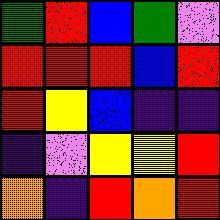[["green", "red", "blue", "green", "violet"], ["red", "red", "red", "blue", "red"], ["red", "yellow", "blue", "indigo", "indigo"], ["indigo", "violet", "yellow", "yellow", "red"], ["orange", "indigo", "red", "orange", "red"]]